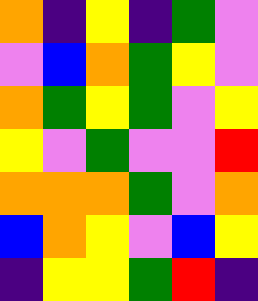[["orange", "indigo", "yellow", "indigo", "green", "violet"], ["violet", "blue", "orange", "green", "yellow", "violet"], ["orange", "green", "yellow", "green", "violet", "yellow"], ["yellow", "violet", "green", "violet", "violet", "red"], ["orange", "orange", "orange", "green", "violet", "orange"], ["blue", "orange", "yellow", "violet", "blue", "yellow"], ["indigo", "yellow", "yellow", "green", "red", "indigo"]]